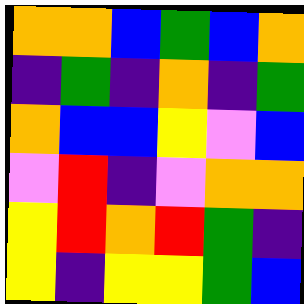[["orange", "orange", "blue", "green", "blue", "orange"], ["indigo", "green", "indigo", "orange", "indigo", "green"], ["orange", "blue", "blue", "yellow", "violet", "blue"], ["violet", "red", "indigo", "violet", "orange", "orange"], ["yellow", "red", "orange", "red", "green", "indigo"], ["yellow", "indigo", "yellow", "yellow", "green", "blue"]]